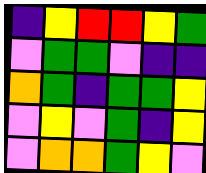[["indigo", "yellow", "red", "red", "yellow", "green"], ["violet", "green", "green", "violet", "indigo", "indigo"], ["orange", "green", "indigo", "green", "green", "yellow"], ["violet", "yellow", "violet", "green", "indigo", "yellow"], ["violet", "orange", "orange", "green", "yellow", "violet"]]